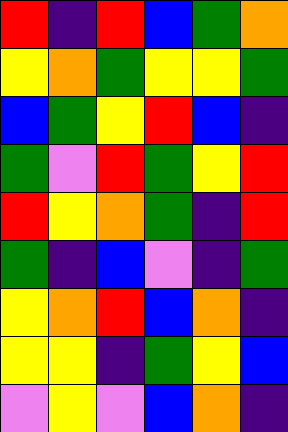[["red", "indigo", "red", "blue", "green", "orange"], ["yellow", "orange", "green", "yellow", "yellow", "green"], ["blue", "green", "yellow", "red", "blue", "indigo"], ["green", "violet", "red", "green", "yellow", "red"], ["red", "yellow", "orange", "green", "indigo", "red"], ["green", "indigo", "blue", "violet", "indigo", "green"], ["yellow", "orange", "red", "blue", "orange", "indigo"], ["yellow", "yellow", "indigo", "green", "yellow", "blue"], ["violet", "yellow", "violet", "blue", "orange", "indigo"]]